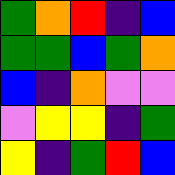[["green", "orange", "red", "indigo", "blue"], ["green", "green", "blue", "green", "orange"], ["blue", "indigo", "orange", "violet", "violet"], ["violet", "yellow", "yellow", "indigo", "green"], ["yellow", "indigo", "green", "red", "blue"]]